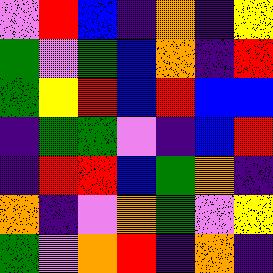[["violet", "red", "blue", "indigo", "orange", "indigo", "yellow"], ["green", "violet", "green", "blue", "orange", "indigo", "red"], ["green", "yellow", "red", "blue", "red", "blue", "blue"], ["indigo", "green", "green", "violet", "indigo", "blue", "red"], ["indigo", "red", "red", "blue", "green", "orange", "indigo"], ["orange", "indigo", "violet", "orange", "green", "violet", "yellow"], ["green", "violet", "orange", "red", "indigo", "orange", "indigo"]]